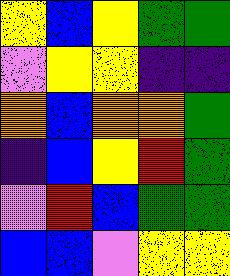[["yellow", "blue", "yellow", "green", "green"], ["violet", "yellow", "yellow", "indigo", "indigo"], ["orange", "blue", "orange", "orange", "green"], ["indigo", "blue", "yellow", "red", "green"], ["violet", "red", "blue", "green", "green"], ["blue", "blue", "violet", "yellow", "yellow"]]